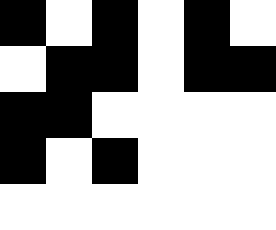[["black", "white", "black", "white", "black", "white"], ["white", "black", "black", "white", "black", "black"], ["black", "black", "white", "white", "white", "white"], ["black", "white", "black", "white", "white", "white"], ["white", "white", "white", "white", "white", "white"]]